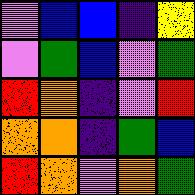[["violet", "blue", "blue", "indigo", "yellow"], ["violet", "green", "blue", "violet", "green"], ["red", "orange", "indigo", "violet", "red"], ["orange", "orange", "indigo", "green", "blue"], ["red", "orange", "violet", "orange", "green"]]